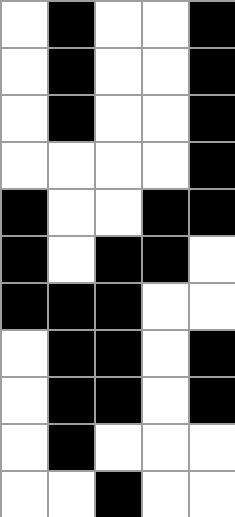[["white", "black", "white", "white", "black"], ["white", "black", "white", "white", "black"], ["white", "black", "white", "white", "black"], ["white", "white", "white", "white", "black"], ["black", "white", "white", "black", "black"], ["black", "white", "black", "black", "white"], ["black", "black", "black", "white", "white"], ["white", "black", "black", "white", "black"], ["white", "black", "black", "white", "black"], ["white", "black", "white", "white", "white"], ["white", "white", "black", "white", "white"]]